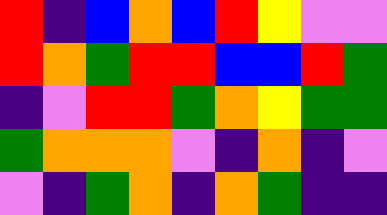[["red", "indigo", "blue", "orange", "blue", "red", "yellow", "violet", "violet"], ["red", "orange", "green", "red", "red", "blue", "blue", "red", "green"], ["indigo", "violet", "red", "red", "green", "orange", "yellow", "green", "green"], ["green", "orange", "orange", "orange", "violet", "indigo", "orange", "indigo", "violet"], ["violet", "indigo", "green", "orange", "indigo", "orange", "green", "indigo", "indigo"]]